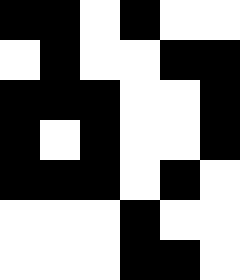[["black", "black", "white", "black", "white", "white"], ["white", "black", "white", "white", "black", "black"], ["black", "black", "black", "white", "white", "black"], ["black", "white", "black", "white", "white", "black"], ["black", "black", "black", "white", "black", "white"], ["white", "white", "white", "black", "white", "white"], ["white", "white", "white", "black", "black", "white"]]